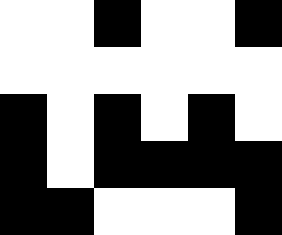[["white", "white", "black", "white", "white", "black"], ["white", "white", "white", "white", "white", "white"], ["black", "white", "black", "white", "black", "white"], ["black", "white", "black", "black", "black", "black"], ["black", "black", "white", "white", "white", "black"]]